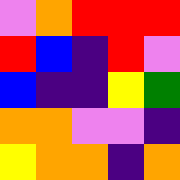[["violet", "orange", "red", "red", "red"], ["red", "blue", "indigo", "red", "violet"], ["blue", "indigo", "indigo", "yellow", "green"], ["orange", "orange", "violet", "violet", "indigo"], ["yellow", "orange", "orange", "indigo", "orange"]]